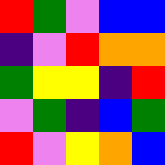[["red", "green", "violet", "blue", "blue"], ["indigo", "violet", "red", "orange", "orange"], ["green", "yellow", "yellow", "indigo", "red"], ["violet", "green", "indigo", "blue", "green"], ["red", "violet", "yellow", "orange", "blue"]]